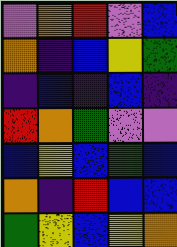[["violet", "orange", "red", "violet", "blue"], ["orange", "indigo", "blue", "yellow", "green"], ["indigo", "blue", "indigo", "blue", "indigo"], ["red", "orange", "green", "violet", "violet"], ["blue", "yellow", "blue", "green", "blue"], ["orange", "indigo", "red", "blue", "blue"], ["green", "yellow", "blue", "yellow", "orange"]]